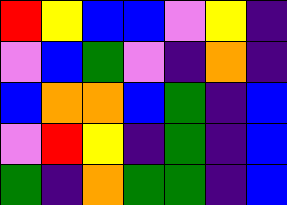[["red", "yellow", "blue", "blue", "violet", "yellow", "indigo"], ["violet", "blue", "green", "violet", "indigo", "orange", "indigo"], ["blue", "orange", "orange", "blue", "green", "indigo", "blue"], ["violet", "red", "yellow", "indigo", "green", "indigo", "blue"], ["green", "indigo", "orange", "green", "green", "indigo", "blue"]]